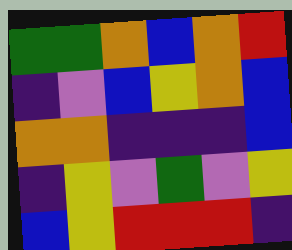[["green", "green", "orange", "blue", "orange", "red"], ["indigo", "violet", "blue", "yellow", "orange", "blue"], ["orange", "orange", "indigo", "indigo", "indigo", "blue"], ["indigo", "yellow", "violet", "green", "violet", "yellow"], ["blue", "yellow", "red", "red", "red", "indigo"]]